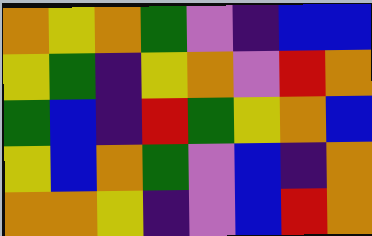[["orange", "yellow", "orange", "green", "violet", "indigo", "blue", "blue"], ["yellow", "green", "indigo", "yellow", "orange", "violet", "red", "orange"], ["green", "blue", "indigo", "red", "green", "yellow", "orange", "blue"], ["yellow", "blue", "orange", "green", "violet", "blue", "indigo", "orange"], ["orange", "orange", "yellow", "indigo", "violet", "blue", "red", "orange"]]